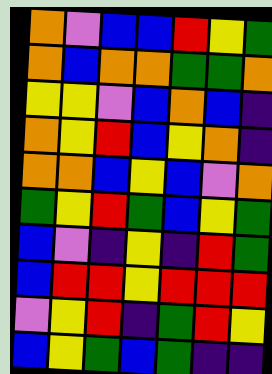[["orange", "violet", "blue", "blue", "red", "yellow", "green"], ["orange", "blue", "orange", "orange", "green", "green", "orange"], ["yellow", "yellow", "violet", "blue", "orange", "blue", "indigo"], ["orange", "yellow", "red", "blue", "yellow", "orange", "indigo"], ["orange", "orange", "blue", "yellow", "blue", "violet", "orange"], ["green", "yellow", "red", "green", "blue", "yellow", "green"], ["blue", "violet", "indigo", "yellow", "indigo", "red", "green"], ["blue", "red", "red", "yellow", "red", "red", "red"], ["violet", "yellow", "red", "indigo", "green", "red", "yellow"], ["blue", "yellow", "green", "blue", "green", "indigo", "indigo"]]